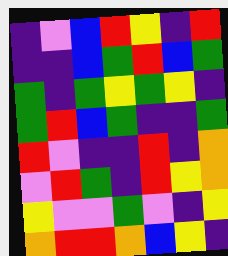[["indigo", "violet", "blue", "red", "yellow", "indigo", "red"], ["indigo", "indigo", "blue", "green", "red", "blue", "green"], ["green", "indigo", "green", "yellow", "green", "yellow", "indigo"], ["green", "red", "blue", "green", "indigo", "indigo", "green"], ["red", "violet", "indigo", "indigo", "red", "indigo", "orange"], ["violet", "red", "green", "indigo", "red", "yellow", "orange"], ["yellow", "violet", "violet", "green", "violet", "indigo", "yellow"], ["orange", "red", "red", "orange", "blue", "yellow", "indigo"]]